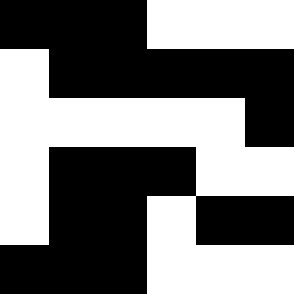[["black", "black", "black", "white", "white", "white"], ["white", "black", "black", "black", "black", "black"], ["white", "white", "white", "white", "white", "black"], ["white", "black", "black", "black", "white", "white"], ["white", "black", "black", "white", "black", "black"], ["black", "black", "black", "white", "white", "white"]]